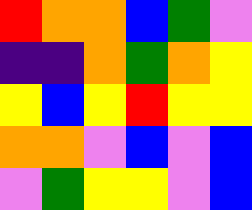[["red", "orange", "orange", "blue", "green", "violet"], ["indigo", "indigo", "orange", "green", "orange", "yellow"], ["yellow", "blue", "yellow", "red", "yellow", "yellow"], ["orange", "orange", "violet", "blue", "violet", "blue"], ["violet", "green", "yellow", "yellow", "violet", "blue"]]